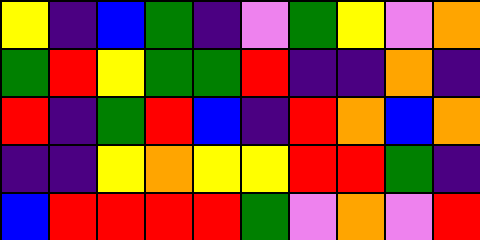[["yellow", "indigo", "blue", "green", "indigo", "violet", "green", "yellow", "violet", "orange"], ["green", "red", "yellow", "green", "green", "red", "indigo", "indigo", "orange", "indigo"], ["red", "indigo", "green", "red", "blue", "indigo", "red", "orange", "blue", "orange"], ["indigo", "indigo", "yellow", "orange", "yellow", "yellow", "red", "red", "green", "indigo"], ["blue", "red", "red", "red", "red", "green", "violet", "orange", "violet", "red"]]